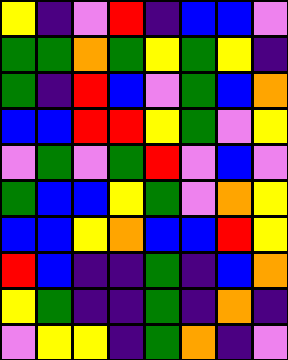[["yellow", "indigo", "violet", "red", "indigo", "blue", "blue", "violet"], ["green", "green", "orange", "green", "yellow", "green", "yellow", "indigo"], ["green", "indigo", "red", "blue", "violet", "green", "blue", "orange"], ["blue", "blue", "red", "red", "yellow", "green", "violet", "yellow"], ["violet", "green", "violet", "green", "red", "violet", "blue", "violet"], ["green", "blue", "blue", "yellow", "green", "violet", "orange", "yellow"], ["blue", "blue", "yellow", "orange", "blue", "blue", "red", "yellow"], ["red", "blue", "indigo", "indigo", "green", "indigo", "blue", "orange"], ["yellow", "green", "indigo", "indigo", "green", "indigo", "orange", "indigo"], ["violet", "yellow", "yellow", "indigo", "green", "orange", "indigo", "violet"]]